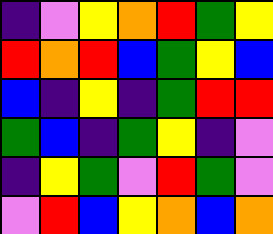[["indigo", "violet", "yellow", "orange", "red", "green", "yellow"], ["red", "orange", "red", "blue", "green", "yellow", "blue"], ["blue", "indigo", "yellow", "indigo", "green", "red", "red"], ["green", "blue", "indigo", "green", "yellow", "indigo", "violet"], ["indigo", "yellow", "green", "violet", "red", "green", "violet"], ["violet", "red", "blue", "yellow", "orange", "blue", "orange"]]